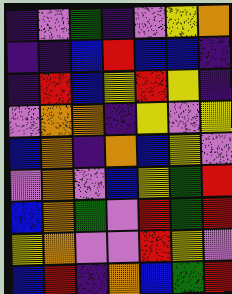[["indigo", "violet", "green", "indigo", "violet", "yellow", "orange"], ["indigo", "indigo", "blue", "red", "blue", "blue", "indigo"], ["indigo", "red", "blue", "yellow", "red", "yellow", "indigo"], ["violet", "orange", "orange", "indigo", "yellow", "violet", "yellow"], ["blue", "orange", "indigo", "orange", "blue", "yellow", "violet"], ["violet", "orange", "violet", "blue", "yellow", "green", "red"], ["blue", "orange", "green", "violet", "red", "green", "red"], ["yellow", "orange", "violet", "violet", "red", "yellow", "violet"], ["blue", "red", "indigo", "orange", "blue", "green", "red"]]